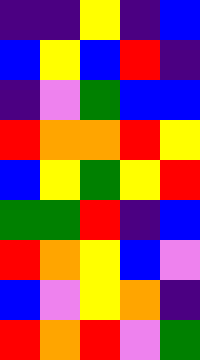[["indigo", "indigo", "yellow", "indigo", "blue"], ["blue", "yellow", "blue", "red", "indigo"], ["indigo", "violet", "green", "blue", "blue"], ["red", "orange", "orange", "red", "yellow"], ["blue", "yellow", "green", "yellow", "red"], ["green", "green", "red", "indigo", "blue"], ["red", "orange", "yellow", "blue", "violet"], ["blue", "violet", "yellow", "orange", "indigo"], ["red", "orange", "red", "violet", "green"]]